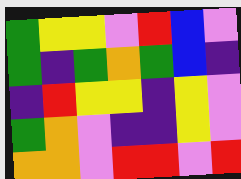[["green", "yellow", "yellow", "violet", "red", "blue", "violet"], ["green", "indigo", "green", "orange", "green", "blue", "indigo"], ["indigo", "red", "yellow", "yellow", "indigo", "yellow", "violet"], ["green", "orange", "violet", "indigo", "indigo", "yellow", "violet"], ["orange", "orange", "violet", "red", "red", "violet", "red"]]